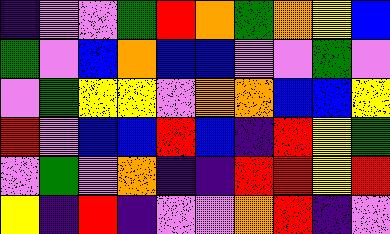[["indigo", "violet", "violet", "green", "red", "orange", "green", "orange", "yellow", "blue"], ["green", "violet", "blue", "orange", "blue", "blue", "violet", "violet", "green", "violet"], ["violet", "green", "yellow", "yellow", "violet", "orange", "orange", "blue", "blue", "yellow"], ["red", "violet", "blue", "blue", "red", "blue", "indigo", "red", "yellow", "green"], ["violet", "green", "violet", "orange", "indigo", "indigo", "red", "red", "yellow", "red"], ["yellow", "indigo", "red", "indigo", "violet", "violet", "orange", "red", "indigo", "violet"]]